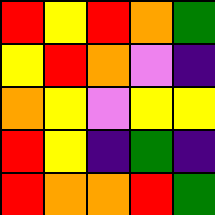[["red", "yellow", "red", "orange", "green"], ["yellow", "red", "orange", "violet", "indigo"], ["orange", "yellow", "violet", "yellow", "yellow"], ["red", "yellow", "indigo", "green", "indigo"], ["red", "orange", "orange", "red", "green"]]